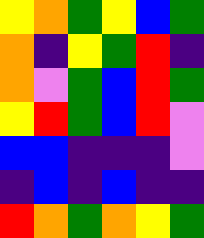[["yellow", "orange", "green", "yellow", "blue", "green"], ["orange", "indigo", "yellow", "green", "red", "indigo"], ["orange", "violet", "green", "blue", "red", "green"], ["yellow", "red", "green", "blue", "red", "violet"], ["blue", "blue", "indigo", "indigo", "indigo", "violet"], ["indigo", "blue", "indigo", "blue", "indigo", "indigo"], ["red", "orange", "green", "orange", "yellow", "green"]]